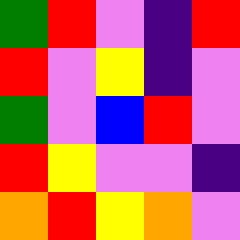[["green", "red", "violet", "indigo", "red"], ["red", "violet", "yellow", "indigo", "violet"], ["green", "violet", "blue", "red", "violet"], ["red", "yellow", "violet", "violet", "indigo"], ["orange", "red", "yellow", "orange", "violet"]]